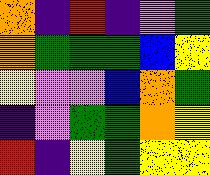[["orange", "indigo", "red", "indigo", "violet", "green"], ["orange", "green", "green", "green", "blue", "yellow"], ["yellow", "violet", "violet", "blue", "orange", "green"], ["indigo", "violet", "green", "green", "orange", "yellow"], ["red", "indigo", "yellow", "green", "yellow", "yellow"]]